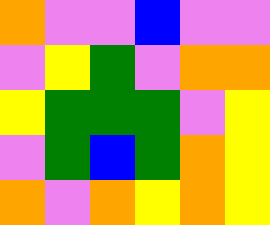[["orange", "violet", "violet", "blue", "violet", "violet"], ["violet", "yellow", "green", "violet", "orange", "orange"], ["yellow", "green", "green", "green", "violet", "yellow"], ["violet", "green", "blue", "green", "orange", "yellow"], ["orange", "violet", "orange", "yellow", "orange", "yellow"]]